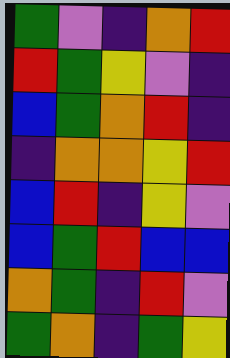[["green", "violet", "indigo", "orange", "red"], ["red", "green", "yellow", "violet", "indigo"], ["blue", "green", "orange", "red", "indigo"], ["indigo", "orange", "orange", "yellow", "red"], ["blue", "red", "indigo", "yellow", "violet"], ["blue", "green", "red", "blue", "blue"], ["orange", "green", "indigo", "red", "violet"], ["green", "orange", "indigo", "green", "yellow"]]